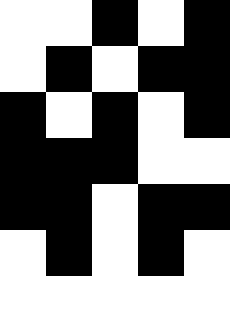[["white", "white", "black", "white", "black"], ["white", "black", "white", "black", "black"], ["black", "white", "black", "white", "black"], ["black", "black", "black", "white", "white"], ["black", "black", "white", "black", "black"], ["white", "black", "white", "black", "white"], ["white", "white", "white", "white", "white"]]